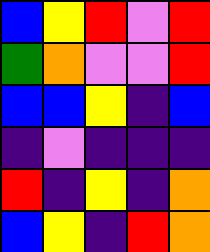[["blue", "yellow", "red", "violet", "red"], ["green", "orange", "violet", "violet", "red"], ["blue", "blue", "yellow", "indigo", "blue"], ["indigo", "violet", "indigo", "indigo", "indigo"], ["red", "indigo", "yellow", "indigo", "orange"], ["blue", "yellow", "indigo", "red", "orange"]]